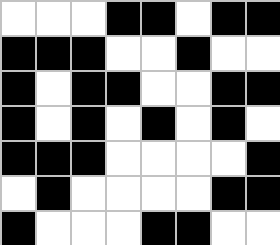[["white", "white", "white", "black", "black", "white", "black", "black"], ["black", "black", "black", "white", "white", "black", "white", "white"], ["black", "white", "black", "black", "white", "white", "black", "black"], ["black", "white", "black", "white", "black", "white", "black", "white"], ["black", "black", "black", "white", "white", "white", "white", "black"], ["white", "black", "white", "white", "white", "white", "black", "black"], ["black", "white", "white", "white", "black", "black", "white", "white"]]